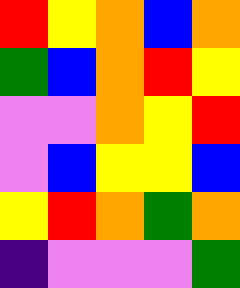[["red", "yellow", "orange", "blue", "orange"], ["green", "blue", "orange", "red", "yellow"], ["violet", "violet", "orange", "yellow", "red"], ["violet", "blue", "yellow", "yellow", "blue"], ["yellow", "red", "orange", "green", "orange"], ["indigo", "violet", "violet", "violet", "green"]]